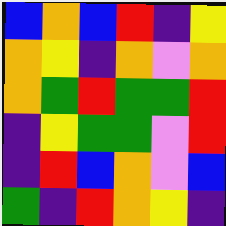[["blue", "orange", "blue", "red", "indigo", "yellow"], ["orange", "yellow", "indigo", "orange", "violet", "orange"], ["orange", "green", "red", "green", "green", "red"], ["indigo", "yellow", "green", "green", "violet", "red"], ["indigo", "red", "blue", "orange", "violet", "blue"], ["green", "indigo", "red", "orange", "yellow", "indigo"]]